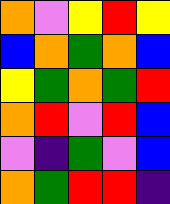[["orange", "violet", "yellow", "red", "yellow"], ["blue", "orange", "green", "orange", "blue"], ["yellow", "green", "orange", "green", "red"], ["orange", "red", "violet", "red", "blue"], ["violet", "indigo", "green", "violet", "blue"], ["orange", "green", "red", "red", "indigo"]]